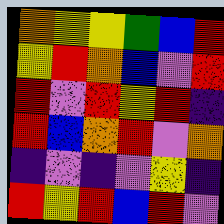[["orange", "yellow", "yellow", "green", "blue", "red"], ["yellow", "red", "orange", "blue", "violet", "red"], ["red", "violet", "red", "yellow", "red", "indigo"], ["red", "blue", "orange", "red", "violet", "orange"], ["indigo", "violet", "indigo", "violet", "yellow", "indigo"], ["red", "yellow", "red", "blue", "red", "violet"]]